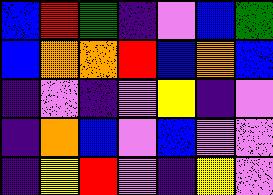[["blue", "red", "green", "indigo", "violet", "blue", "green"], ["blue", "orange", "orange", "red", "blue", "orange", "blue"], ["indigo", "violet", "indigo", "violet", "yellow", "indigo", "violet"], ["indigo", "orange", "blue", "violet", "blue", "violet", "violet"], ["indigo", "yellow", "red", "violet", "indigo", "yellow", "violet"]]